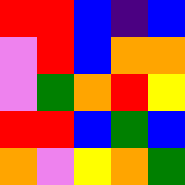[["red", "red", "blue", "indigo", "blue"], ["violet", "red", "blue", "orange", "orange"], ["violet", "green", "orange", "red", "yellow"], ["red", "red", "blue", "green", "blue"], ["orange", "violet", "yellow", "orange", "green"]]